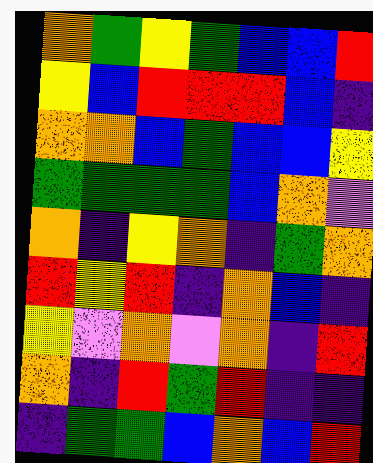[["orange", "green", "yellow", "green", "blue", "blue", "red"], ["yellow", "blue", "red", "red", "red", "blue", "indigo"], ["orange", "orange", "blue", "green", "blue", "blue", "yellow"], ["green", "green", "green", "green", "blue", "orange", "violet"], ["orange", "indigo", "yellow", "orange", "indigo", "green", "orange"], ["red", "yellow", "red", "indigo", "orange", "blue", "indigo"], ["yellow", "violet", "orange", "violet", "orange", "indigo", "red"], ["orange", "indigo", "red", "green", "red", "indigo", "indigo"], ["indigo", "green", "green", "blue", "orange", "blue", "red"]]